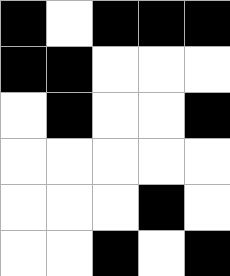[["black", "white", "black", "black", "black"], ["black", "black", "white", "white", "white"], ["white", "black", "white", "white", "black"], ["white", "white", "white", "white", "white"], ["white", "white", "white", "black", "white"], ["white", "white", "black", "white", "black"]]